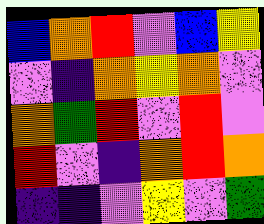[["blue", "orange", "red", "violet", "blue", "yellow"], ["violet", "indigo", "orange", "yellow", "orange", "violet"], ["orange", "green", "red", "violet", "red", "violet"], ["red", "violet", "indigo", "orange", "red", "orange"], ["indigo", "indigo", "violet", "yellow", "violet", "green"]]